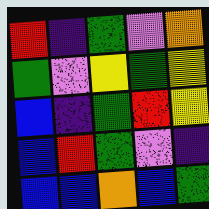[["red", "indigo", "green", "violet", "orange"], ["green", "violet", "yellow", "green", "yellow"], ["blue", "indigo", "green", "red", "yellow"], ["blue", "red", "green", "violet", "indigo"], ["blue", "blue", "orange", "blue", "green"]]